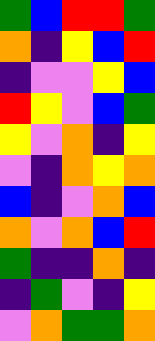[["green", "blue", "red", "red", "green"], ["orange", "indigo", "yellow", "blue", "red"], ["indigo", "violet", "violet", "yellow", "blue"], ["red", "yellow", "violet", "blue", "green"], ["yellow", "violet", "orange", "indigo", "yellow"], ["violet", "indigo", "orange", "yellow", "orange"], ["blue", "indigo", "violet", "orange", "blue"], ["orange", "violet", "orange", "blue", "red"], ["green", "indigo", "indigo", "orange", "indigo"], ["indigo", "green", "violet", "indigo", "yellow"], ["violet", "orange", "green", "green", "orange"]]